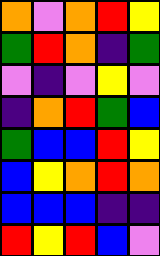[["orange", "violet", "orange", "red", "yellow"], ["green", "red", "orange", "indigo", "green"], ["violet", "indigo", "violet", "yellow", "violet"], ["indigo", "orange", "red", "green", "blue"], ["green", "blue", "blue", "red", "yellow"], ["blue", "yellow", "orange", "red", "orange"], ["blue", "blue", "blue", "indigo", "indigo"], ["red", "yellow", "red", "blue", "violet"]]